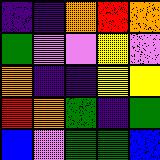[["indigo", "indigo", "orange", "red", "orange"], ["green", "violet", "violet", "yellow", "violet"], ["orange", "indigo", "indigo", "yellow", "yellow"], ["red", "orange", "green", "indigo", "green"], ["blue", "violet", "green", "green", "blue"]]